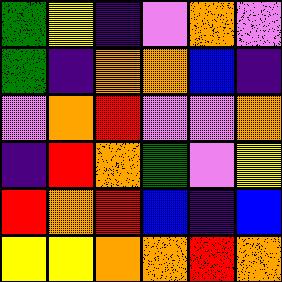[["green", "yellow", "indigo", "violet", "orange", "violet"], ["green", "indigo", "orange", "orange", "blue", "indigo"], ["violet", "orange", "red", "violet", "violet", "orange"], ["indigo", "red", "orange", "green", "violet", "yellow"], ["red", "orange", "red", "blue", "indigo", "blue"], ["yellow", "yellow", "orange", "orange", "red", "orange"]]